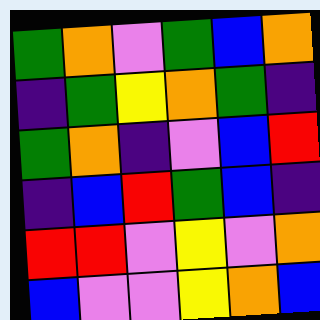[["green", "orange", "violet", "green", "blue", "orange"], ["indigo", "green", "yellow", "orange", "green", "indigo"], ["green", "orange", "indigo", "violet", "blue", "red"], ["indigo", "blue", "red", "green", "blue", "indigo"], ["red", "red", "violet", "yellow", "violet", "orange"], ["blue", "violet", "violet", "yellow", "orange", "blue"]]